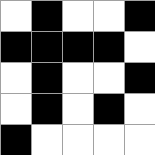[["white", "black", "white", "white", "black"], ["black", "black", "black", "black", "white"], ["white", "black", "white", "white", "black"], ["white", "black", "white", "black", "white"], ["black", "white", "white", "white", "white"]]